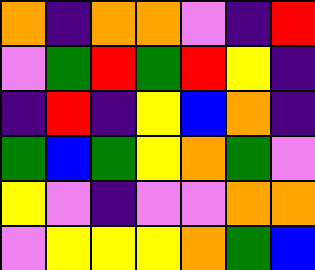[["orange", "indigo", "orange", "orange", "violet", "indigo", "red"], ["violet", "green", "red", "green", "red", "yellow", "indigo"], ["indigo", "red", "indigo", "yellow", "blue", "orange", "indigo"], ["green", "blue", "green", "yellow", "orange", "green", "violet"], ["yellow", "violet", "indigo", "violet", "violet", "orange", "orange"], ["violet", "yellow", "yellow", "yellow", "orange", "green", "blue"]]